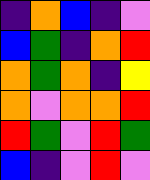[["indigo", "orange", "blue", "indigo", "violet"], ["blue", "green", "indigo", "orange", "red"], ["orange", "green", "orange", "indigo", "yellow"], ["orange", "violet", "orange", "orange", "red"], ["red", "green", "violet", "red", "green"], ["blue", "indigo", "violet", "red", "violet"]]